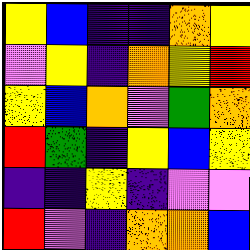[["yellow", "blue", "indigo", "indigo", "orange", "yellow"], ["violet", "yellow", "indigo", "orange", "yellow", "red"], ["yellow", "blue", "orange", "violet", "green", "orange"], ["red", "green", "indigo", "yellow", "blue", "yellow"], ["indigo", "indigo", "yellow", "indigo", "violet", "violet"], ["red", "violet", "indigo", "orange", "orange", "blue"]]